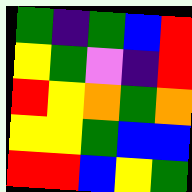[["green", "indigo", "green", "blue", "red"], ["yellow", "green", "violet", "indigo", "red"], ["red", "yellow", "orange", "green", "orange"], ["yellow", "yellow", "green", "blue", "blue"], ["red", "red", "blue", "yellow", "green"]]